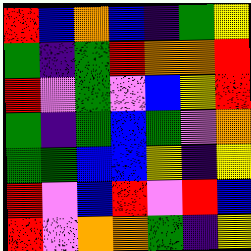[["red", "blue", "orange", "blue", "indigo", "green", "yellow"], ["green", "indigo", "green", "red", "orange", "orange", "red"], ["red", "violet", "green", "violet", "blue", "yellow", "red"], ["green", "indigo", "green", "blue", "green", "violet", "orange"], ["green", "green", "blue", "blue", "yellow", "indigo", "yellow"], ["red", "violet", "blue", "red", "violet", "red", "blue"], ["red", "violet", "orange", "orange", "green", "indigo", "yellow"]]